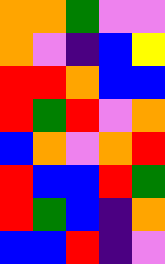[["orange", "orange", "green", "violet", "violet"], ["orange", "violet", "indigo", "blue", "yellow"], ["red", "red", "orange", "blue", "blue"], ["red", "green", "red", "violet", "orange"], ["blue", "orange", "violet", "orange", "red"], ["red", "blue", "blue", "red", "green"], ["red", "green", "blue", "indigo", "orange"], ["blue", "blue", "red", "indigo", "violet"]]